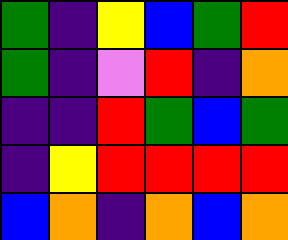[["green", "indigo", "yellow", "blue", "green", "red"], ["green", "indigo", "violet", "red", "indigo", "orange"], ["indigo", "indigo", "red", "green", "blue", "green"], ["indigo", "yellow", "red", "red", "red", "red"], ["blue", "orange", "indigo", "orange", "blue", "orange"]]